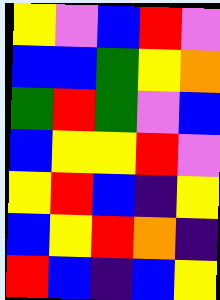[["yellow", "violet", "blue", "red", "violet"], ["blue", "blue", "green", "yellow", "orange"], ["green", "red", "green", "violet", "blue"], ["blue", "yellow", "yellow", "red", "violet"], ["yellow", "red", "blue", "indigo", "yellow"], ["blue", "yellow", "red", "orange", "indigo"], ["red", "blue", "indigo", "blue", "yellow"]]